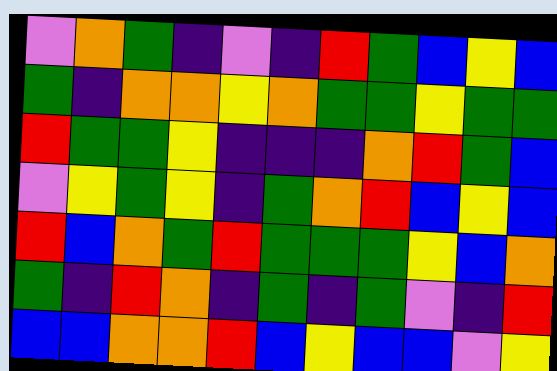[["violet", "orange", "green", "indigo", "violet", "indigo", "red", "green", "blue", "yellow", "blue"], ["green", "indigo", "orange", "orange", "yellow", "orange", "green", "green", "yellow", "green", "green"], ["red", "green", "green", "yellow", "indigo", "indigo", "indigo", "orange", "red", "green", "blue"], ["violet", "yellow", "green", "yellow", "indigo", "green", "orange", "red", "blue", "yellow", "blue"], ["red", "blue", "orange", "green", "red", "green", "green", "green", "yellow", "blue", "orange"], ["green", "indigo", "red", "orange", "indigo", "green", "indigo", "green", "violet", "indigo", "red"], ["blue", "blue", "orange", "orange", "red", "blue", "yellow", "blue", "blue", "violet", "yellow"]]